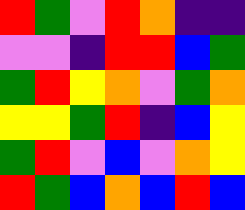[["red", "green", "violet", "red", "orange", "indigo", "indigo"], ["violet", "violet", "indigo", "red", "red", "blue", "green"], ["green", "red", "yellow", "orange", "violet", "green", "orange"], ["yellow", "yellow", "green", "red", "indigo", "blue", "yellow"], ["green", "red", "violet", "blue", "violet", "orange", "yellow"], ["red", "green", "blue", "orange", "blue", "red", "blue"]]